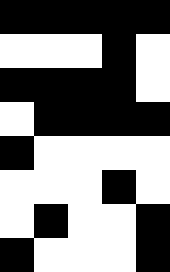[["black", "black", "black", "black", "black"], ["white", "white", "white", "black", "white"], ["black", "black", "black", "black", "white"], ["white", "black", "black", "black", "black"], ["black", "white", "white", "white", "white"], ["white", "white", "white", "black", "white"], ["white", "black", "white", "white", "black"], ["black", "white", "white", "white", "black"]]